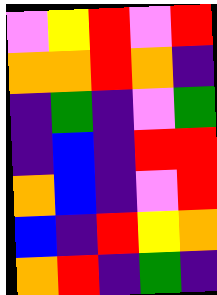[["violet", "yellow", "red", "violet", "red"], ["orange", "orange", "red", "orange", "indigo"], ["indigo", "green", "indigo", "violet", "green"], ["indigo", "blue", "indigo", "red", "red"], ["orange", "blue", "indigo", "violet", "red"], ["blue", "indigo", "red", "yellow", "orange"], ["orange", "red", "indigo", "green", "indigo"]]